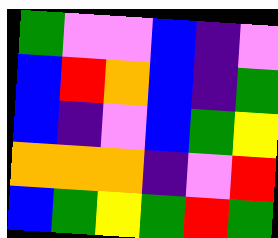[["green", "violet", "violet", "blue", "indigo", "violet"], ["blue", "red", "orange", "blue", "indigo", "green"], ["blue", "indigo", "violet", "blue", "green", "yellow"], ["orange", "orange", "orange", "indigo", "violet", "red"], ["blue", "green", "yellow", "green", "red", "green"]]